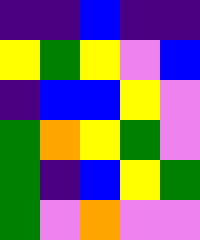[["indigo", "indigo", "blue", "indigo", "indigo"], ["yellow", "green", "yellow", "violet", "blue"], ["indigo", "blue", "blue", "yellow", "violet"], ["green", "orange", "yellow", "green", "violet"], ["green", "indigo", "blue", "yellow", "green"], ["green", "violet", "orange", "violet", "violet"]]